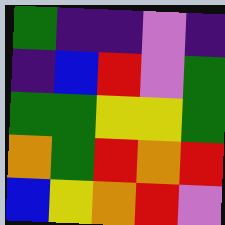[["green", "indigo", "indigo", "violet", "indigo"], ["indigo", "blue", "red", "violet", "green"], ["green", "green", "yellow", "yellow", "green"], ["orange", "green", "red", "orange", "red"], ["blue", "yellow", "orange", "red", "violet"]]